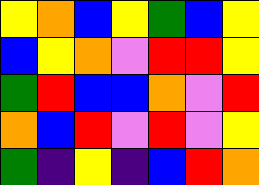[["yellow", "orange", "blue", "yellow", "green", "blue", "yellow"], ["blue", "yellow", "orange", "violet", "red", "red", "yellow"], ["green", "red", "blue", "blue", "orange", "violet", "red"], ["orange", "blue", "red", "violet", "red", "violet", "yellow"], ["green", "indigo", "yellow", "indigo", "blue", "red", "orange"]]